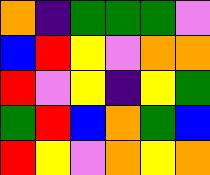[["orange", "indigo", "green", "green", "green", "violet"], ["blue", "red", "yellow", "violet", "orange", "orange"], ["red", "violet", "yellow", "indigo", "yellow", "green"], ["green", "red", "blue", "orange", "green", "blue"], ["red", "yellow", "violet", "orange", "yellow", "orange"]]